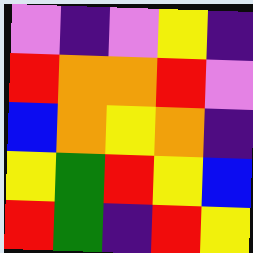[["violet", "indigo", "violet", "yellow", "indigo"], ["red", "orange", "orange", "red", "violet"], ["blue", "orange", "yellow", "orange", "indigo"], ["yellow", "green", "red", "yellow", "blue"], ["red", "green", "indigo", "red", "yellow"]]